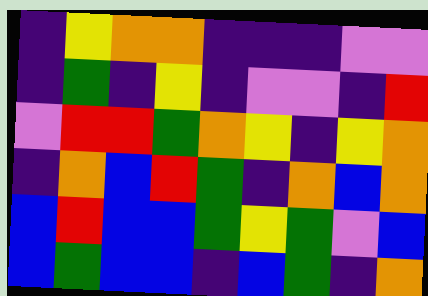[["indigo", "yellow", "orange", "orange", "indigo", "indigo", "indigo", "violet", "violet"], ["indigo", "green", "indigo", "yellow", "indigo", "violet", "violet", "indigo", "red"], ["violet", "red", "red", "green", "orange", "yellow", "indigo", "yellow", "orange"], ["indigo", "orange", "blue", "red", "green", "indigo", "orange", "blue", "orange"], ["blue", "red", "blue", "blue", "green", "yellow", "green", "violet", "blue"], ["blue", "green", "blue", "blue", "indigo", "blue", "green", "indigo", "orange"]]